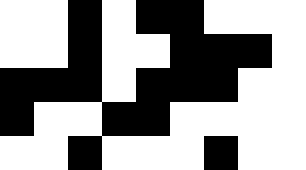[["white", "white", "black", "white", "black", "black", "white", "white", "white"], ["white", "white", "black", "white", "white", "black", "black", "black", "white"], ["black", "black", "black", "white", "black", "black", "black", "white", "white"], ["black", "white", "white", "black", "black", "white", "white", "white", "white"], ["white", "white", "black", "white", "white", "white", "black", "white", "white"]]